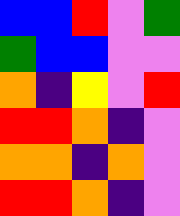[["blue", "blue", "red", "violet", "green"], ["green", "blue", "blue", "violet", "violet"], ["orange", "indigo", "yellow", "violet", "red"], ["red", "red", "orange", "indigo", "violet"], ["orange", "orange", "indigo", "orange", "violet"], ["red", "red", "orange", "indigo", "violet"]]